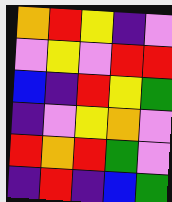[["orange", "red", "yellow", "indigo", "violet"], ["violet", "yellow", "violet", "red", "red"], ["blue", "indigo", "red", "yellow", "green"], ["indigo", "violet", "yellow", "orange", "violet"], ["red", "orange", "red", "green", "violet"], ["indigo", "red", "indigo", "blue", "green"]]